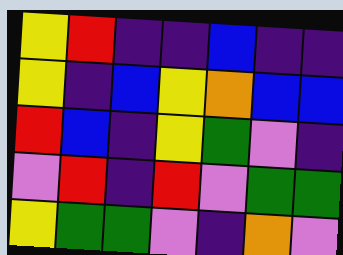[["yellow", "red", "indigo", "indigo", "blue", "indigo", "indigo"], ["yellow", "indigo", "blue", "yellow", "orange", "blue", "blue"], ["red", "blue", "indigo", "yellow", "green", "violet", "indigo"], ["violet", "red", "indigo", "red", "violet", "green", "green"], ["yellow", "green", "green", "violet", "indigo", "orange", "violet"]]